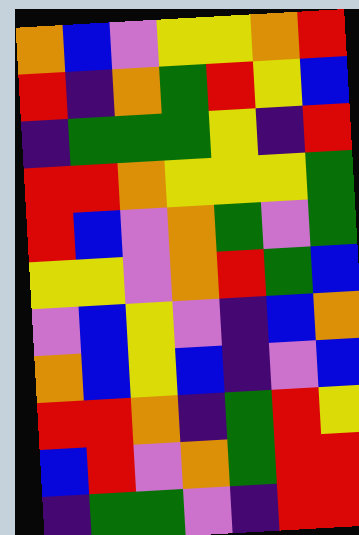[["orange", "blue", "violet", "yellow", "yellow", "orange", "red"], ["red", "indigo", "orange", "green", "red", "yellow", "blue"], ["indigo", "green", "green", "green", "yellow", "indigo", "red"], ["red", "red", "orange", "yellow", "yellow", "yellow", "green"], ["red", "blue", "violet", "orange", "green", "violet", "green"], ["yellow", "yellow", "violet", "orange", "red", "green", "blue"], ["violet", "blue", "yellow", "violet", "indigo", "blue", "orange"], ["orange", "blue", "yellow", "blue", "indigo", "violet", "blue"], ["red", "red", "orange", "indigo", "green", "red", "yellow"], ["blue", "red", "violet", "orange", "green", "red", "red"], ["indigo", "green", "green", "violet", "indigo", "red", "red"]]